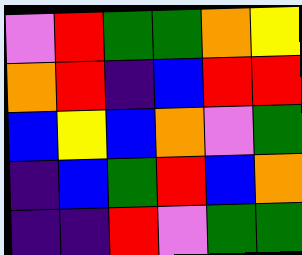[["violet", "red", "green", "green", "orange", "yellow"], ["orange", "red", "indigo", "blue", "red", "red"], ["blue", "yellow", "blue", "orange", "violet", "green"], ["indigo", "blue", "green", "red", "blue", "orange"], ["indigo", "indigo", "red", "violet", "green", "green"]]